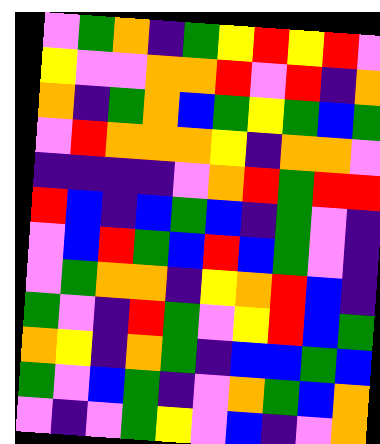[["violet", "green", "orange", "indigo", "green", "yellow", "red", "yellow", "red", "violet"], ["yellow", "violet", "violet", "orange", "orange", "red", "violet", "red", "indigo", "orange"], ["orange", "indigo", "green", "orange", "blue", "green", "yellow", "green", "blue", "green"], ["violet", "red", "orange", "orange", "orange", "yellow", "indigo", "orange", "orange", "violet"], ["indigo", "indigo", "indigo", "indigo", "violet", "orange", "red", "green", "red", "red"], ["red", "blue", "indigo", "blue", "green", "blue", "indigo", "green", "violet", "indigo"], ["violet", "blue", "red", "green", "blue", "red", "blue", "green", "violet", "indigo"], ["violet", "green", "orange", "orange", "indigo", "yellow", "orange", "red", "blue", "indigo"], ["green", "violet", "indigo", "red", "green", "violet", "yellow", "red", "blue", "green"], ["orange", "yellow", "indigo", "orange", "green", "indigo", "blue", "blue", "green", "blue"], ["green", "violet", "blue", "green", "indigo", "violet", "orange", "green", "blue", "orange"], ["violet", "indigo", "violet", "green", "yellow", "violet", "blue", "indigo", "violet", "orange"]]